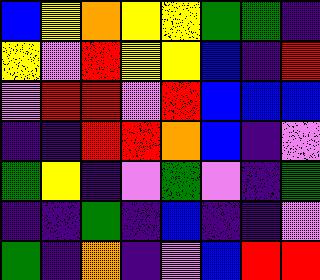[["blue", "yellow", "orange", "yellow", "yellow", "green", "green", "indigo"], ["yellow", "violet", "red", "yellow", "yellow", "blue", "indigo", "red"], ["violet", "red", "red", "violet", "red", "blue", "blue", "blue"], ["indigo", "indigo", "red", "red", "orange", "blue", "indigo", "violet"], ["green", "yellow", "indigo", "violet", "green", "violet", "indigo", "green"], ["indigo", "indigo", "green", "indigo", "blue", "indigo", "indigo", "violet"], ["green", "indigo", "orange", "indigo", "violet", "blue", "red", "red"]]